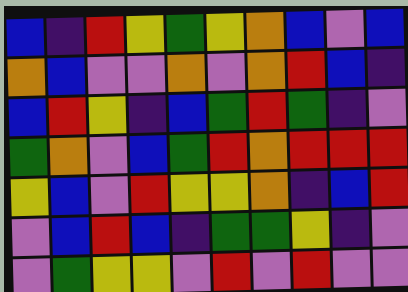[["blue", "indigo", "red", "yellow", "green", "yellow", "orange", "blue", "violet", "blue"], ["orange", "blue", "violet", "violet", "orange", "violet", "orange", "red", "blue", "indigo"], ["blue", "red", "yellow", "indigo", "blue", "green", "red", "green", "indigo", "violet"], ["green", "orange", "violet", "blue", "green", "red", "orange", "red", "red", "red"], ["yellow", "blue", "violet", "red", "yellow", "yellow", "orange", "indigo", "blue", "red"], ["violet", "blue", "red", "blue", "indigo", "green", "green", "yellow", "indigo", "violet"], ["violet", "green", "yellow", "yellow", "violet", "red", "violet", "red", "violet", "violet"]]